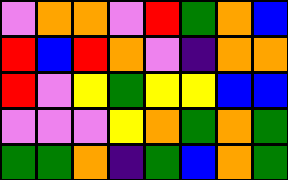[["violet", "orange", "orange", "violet", "red", "green", "orange", "blue"], ["red", "blue", "red", "orange", "violet", "indigo", "orange", "orange"], ["red", "violet", "yellow", "green", "yellow", "yellow", "blue", "blue"], ["violet", "violet", "violet", "yellow", "orange", "green", "orange", "green"], ["green", "green", "orange", "indigo", "green", "blue", "orange", "green"]]